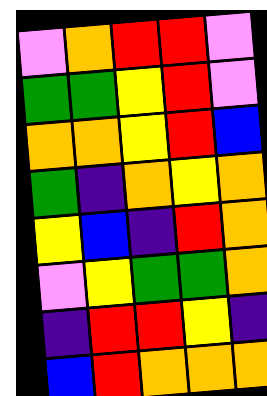[["violet", "orange", "red", "red", "violet"], ["green", "green", "yellow", "red", "violet"], ["orange", "orange", "yellow", "red", "blue"], ["green", "indigo", "orange", "yellow", "orange"], ["yellow", "blue", "indigo", "red", "orange"], ["violet", "yellow", "green", "green", "orange"], ["indigo", "red", "red", "yellow", "indigo"], ["blue", "red", "orange", "orange", "orange"]]